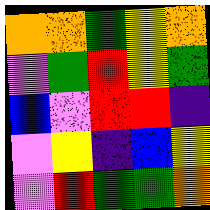[["orange", "orange", "green", "yellow", "orange"], ["violet", "green", "red", "yellow", "green"], ["blue", "violet", "red", "red", "indigo"], ["violet", "yellow", "indigo", "blue", "yellow"], ["violet", "red", "green", "green", "orange"]]